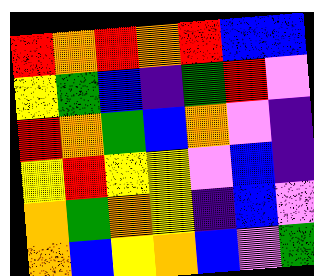[["red", "orange", "red", "orange", "red", "blue", "blue"], ["yellow", "green", "blue", "indigo", "green", "red", "violet"], ["red", "orange", "green", "blue", "orange", "violet", "indigo"], ["yellow", "red", "yellow", "yellow", "violet", "blue", "indigo"], ["orange", "green", "orange", "yellow", "indigo", "blue", "violet"], ["orange", "blue", "yellow", "orange", "blue", "violet", "green"]]